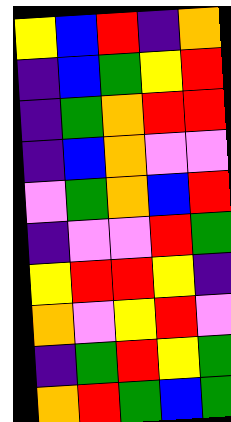[["yellow", "blue", "red", "indigo", "orange"], ["indigo", "blue", "green", "yellow", "red"], ["indigo", "green", "orange", "red", "red"], ["indigo", "blue", "orange", "violet", "violet"], ["violet", "green", "orange", "blue", "red"], ["indigo", "violet", "violet", "red", "green"], ["yellow", "red", "red", "yellow", "indigo"], ["orange", "violet", "yellow", "red", "violet"], ["indigo", "green", "red", "yellow", "green"], ["orange", "red", "green", "blue", "green"]]